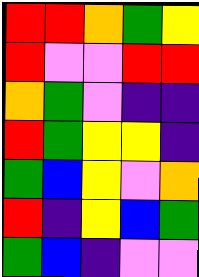[["red", "red", "orange", "green", "yellow"], ["red", "violet", "violet", "red", "red"], ["orange", "green", "violet", "indigo", "indigo"], ["red", "green", "yellow", "yellow", "indigo"], ["green", "blue", "yellow", "violet", "orange"], ["red", "indigo", "yellow", "blue", "green"], ["green", "blue", "indigo", "violet", "violet"]]